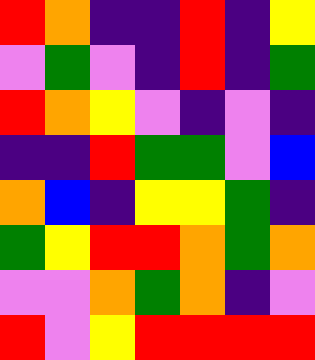[["red", "orange", "indigo", "indigo", "red", "indigo", "yellow"], ["violet", "green", "violet", "indigo", "red", "indigo", "green"], ["red", "orange", "yellow", "violet", "indigo", "violet", "indigo"], ["indigo", "indigo", "red", "green", "green", "violet", "blue"], ["orange", "blue", "indigo", "yellow", "yellow", "green", "indigo"], ["green", "yellow", "red", "red", "orange", "green", "orange"], ["violet", "violet", "orange", "green", "orange", "indigo", "violet"], ["red", "violet", "yellow", "red", "red", "red", "red"]]